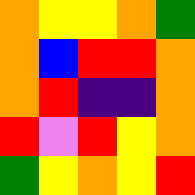[["orange", "yellow", "yellow", "orange", "green"], ["orange", "blue", "red", "red", "orange"], ["orange", "red", "indigo", "indigo", "orange"], ["red", "violet", "red", "yellow", "orange"], ["green", "yellow", "orange", "yellow", "red"]]